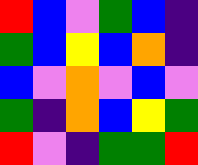[["red", "blue", "violet", "green", "blue", "indigo"], ["green", "blue", "yellow", "blue", "orange", "indigo"], ["blue", "violet", "orange", "violet", "blue", "violet"], ["green", "indigo", "orange", "blue", "yellow", "green"], ["red", "violet", "indigo", "green", "green", "red"]]